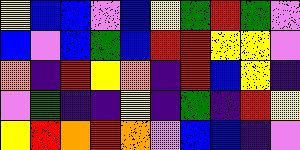[["yellow", "blue", "blue", "violet", "blue", "yellow", "green", "red", "green", "violet"], ["blue", "violet", "blue", "green", "blue", "red", "red", "yellow", "yellow", "violet"], ["orange", "indigo", "red", "yellow", "orange", "indigo", "red", "blue", "yellow", "indigo"], ["violet", "green", "indigo", "indigo", "yellow", "indigo", "green", "indigo", "red", "yellow"], ["yellow", "red", "orange", "red", "orange", "violet", "blue", "blue", "indigo", "violet"]]